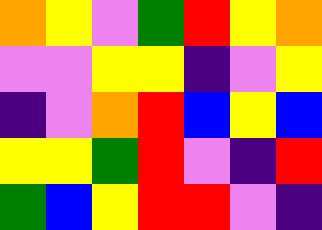[["orange", "yellow", "violet", "green", "red", "yellow", "orange"], ["violet", "violet", "yellow", "yellow", "indigo", "violet", "yellow"], ["indigo", "violet", "orange", "red", "blue", "yellow", "blue"], ["yellow", "yellow", "green", "red", "violet", "indigo", "red"], ["green", "blue", "yellow", "red", "red", "violet", "indigo"]]